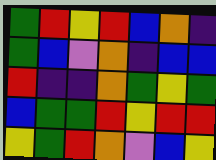[["green", "red", "yellow", "red", "blue", "orange", "indigo"], ["green", "blue", "violet", "orange", "indigo", "blue", "blue"], ["red", "indigo", "indigo", "orange", "green", "yellow", "green"], ["blue", "green", "green", "red", "yellow", "red", "red"], ["yellow", "green", "red", "orange", "violet", "blue", "yellow"]]